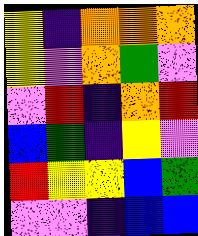[["yellow", "indigo", "orange", "orange", "orange"], ["yellow", "violet", "orange", "green", "violet"], ["violet", "red", "indigo", "orange", "red"], ["blue", "green", "indigo", "yellow", "violet"], ["red", "yellow", "yellow", "blue", "green"], ["violet", "violet", "indigo", "blue", "blue"]]